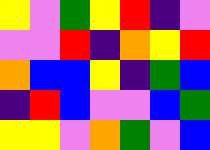[["yellow", "violet", "green", "yellow", "red", "indigo", "violet"], ["violet", "violet", "red", "indigo", "orange", "yellow", "red"], ["orange", "blue", "blue", "yellow", "indigo", "green", "blue"], ["indigo", "red", "blue", "violet", "violet", "blue", "green"], ["yellow", "yellow", "violet", "orange", "green", "violet", "blue"]]